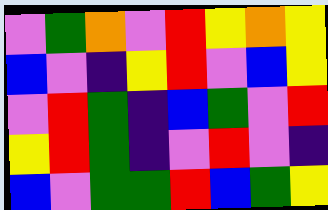[["violet", "green", "orange", "violet", "red", "yellow", "orange", "yellow"], ["blue", "violet", "indigo", "yellow", "red", "violet", "blue", "yellow"], ["violet", "red", "green", "indigo", "blue", "green", "violet", "red"], ["yellow", "red", "green", "indigo", "violet", "red", "violet", "indigo"], ["blue", "violet", "green", "green", "red", "blue", "green", "yellow"]]